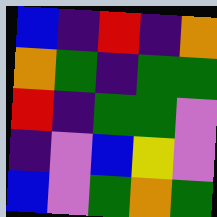[["blue", "indigo", "red", "indigo", "orange"], ["orange", "green", "indigo", "green", "green"], ["red", "indigo", "green", "green", "violet"], ["indigo", "violet", "blue", "yellow", "violet"], ["blue", "violet", "green", "orange", "green"]]